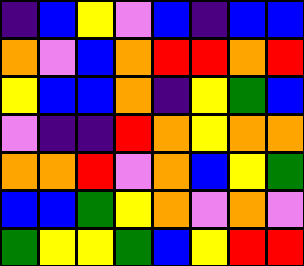[["indigo", "blue", "yellow", "violet", "blue", "indigo", "blue", "blue"], ["orange", "violet", "blue", "orange", "red", "red", "orange", "red"], ["yellow", "blue", "blue", "orange", "indigo", "yellow", "green", "blue"], ["violet", "indigo", "indigo", "red", "orange", "yellow", "orange", "orange"], ["orange", "orange", "red", "violet", "orange", "blue", "yellow", "green"], ["blue", "blue", "green", "yellow", "orange", "violet", "orange", "violet"], ["green", "yellow", "yellow", "green", "blue", "yellow", "red", "red"]]